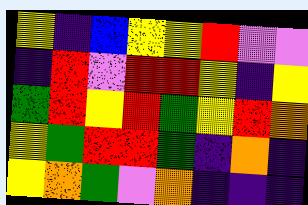[["yellow", "indigo", "blue", "yellow", "yellow", "red", "violet", "violet"], ["indigo", "red", "violet", "red", "red", "yellow", "indigo", "yellow"], ["green", "red", "yellow", "red", "green", "yellow", "red", "orange"], ["yellow", "green", "red", "red", "green", "indigo", "orange", "indigo"], ["yellow", "orange", "green", "violet", "orange", "indigo", "indigo", "indigo"]]